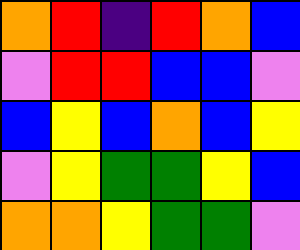[["orange", "red", "indigo", "red", "orange", "blue"], ["violet", "red", "red", "blue", "blue", "violet"], ["blue", "yellow", "blue", "orange", "blue", "yellow"], ["violet", "yellow", "green", "green", "yellow", "blue"], ["orange", "orange", "yellow", "green", "green", "violet"]]